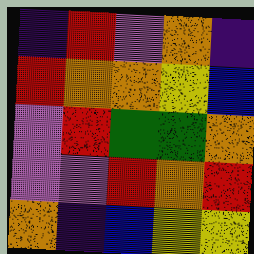[["indigo", "red", "violet", "orange", "indigo"], ["red", "orange", "orange", "yellow", "blue"], ["violet", "red", "green", "green", "orange"], ["violet", "violet", "red", "orange", "red"], ["orange", "indigo", "blue", "yellow", "yellow"]]